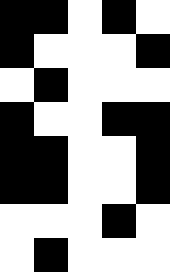[["black", "black", "white", "black", "white"], ["black", "white", "white", "white", "black"], ["white", "black", "white", "white", "white"], ["black", "white", "white", "black", "black"], ["black", "black", "white", "white", "black"], ["black", "black", "white", "white", "black"], ["white", "white", "white", "black", "white"], ["white", "black", "white", "white", "white"]]